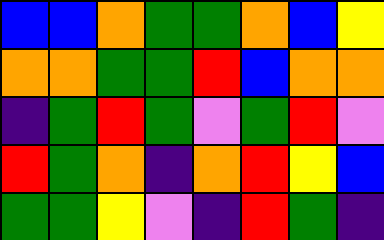[["blue", "blue", "orange", "green", "green", "orange", "blue", "yellow"], ["orange", "orange", "green", "green", "red", "blue", "orange", "orange"], ["indigo", "green", "red", "green", "violet", "green", "red", "violet"], ["red", "green", "orange", "indigo", "orange", "red", "yellow", "blue"], ["green", "green", "yellow", "violet", "indigo", "red", "green", "indigo"]]